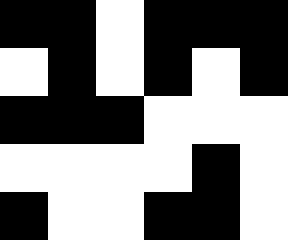[["black", "black", "white", "black", "black", "black"], ["white", "black", "white", "black", "white", "black"], ["black", "black", "black", "white", "white", "white"], ["white", "white", "white", "white", "black", "white"], ["black", "white", "white", "black", "black", "white"]]